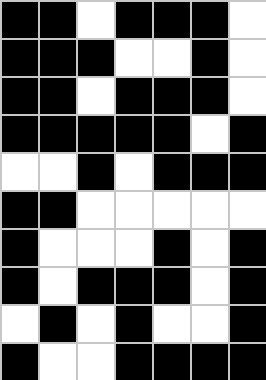[["black", "black", "white", "black", "black", "black", "white"], ["black", "black", "black", "white", "white", "black", "white"], ["black", "black", "white", "black", "black", "black", "white"], ["black", "black", "black", "black", "black", "white", "black"], ["white", "white", "black", "white", "black", "black", "black"], ["black", "black", "white", "white", "white", "white", "white"], ["black", "white", "white", "white", "black", "white", "black"], ["black", "white", "black", "black", "black", "white", "black"], ["white", "black", "white", "black", "white", "white", "black"], ["black", "white", "white", "black", "black", "black", "black"]]